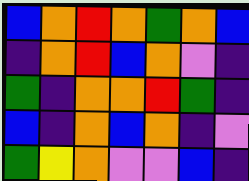[["blue", "orange", "red", "orange", "green", "orange", "blue"], ["indigo", "orange", "red", "blue", "orange", "violet", "indigo"], ["green", "indigo", "orange", "orange", "red", "green", "indigo"], ["blue", "indigo", "orange", "blue", "orange", "indigo", "violet"], ["green", "yellow", "orange", "violet", "violet", "blue", "indigo"]]